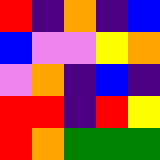[["red", "indigo", "orange", "indigo", "blue"], ["blue", "violet", "violet", "yellow", "orange"], ["violet", "orange", "indigo", "blue", "indigo"], ["red", "red", "indigo", "red", "yellow"], ["red", "orange", "green", "green", "green"]]